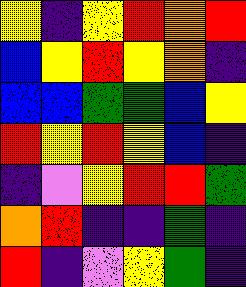[["yellow", "indigo", "yellow", "red", "orange", "red"], ["blue", "yellow", "red", "yellow", "orange", "indigo"], ["blue", "blue", "green", "green", "blue", "yellow"], ["red", "yellow", "red", "yellow", "blue", "indigo"], ["indigo", "violet", "yellow", "red", "red", "green"], ["orange", "red", "indigo", "indigo", "green", "indigo"], ["red", "indigo", "violet", "yellow", "green", "indigo"]]